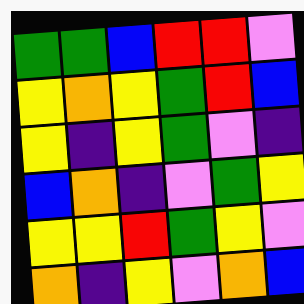[["green", "green", "blue", "red", "red", "violet"], ["yellow", "orange", "yellow", "green", "red", "blue"], ["yellow", "indigo", "yellow", "green", "violet", "indigo"], ["blue", "orange", "indigo", "violet", "green", "yellow"], ["yellow", "yellow", "red", "green", "yellow", "violet"], ["orange", "indigo", "yellow", "violet", "orange", "blue"]]